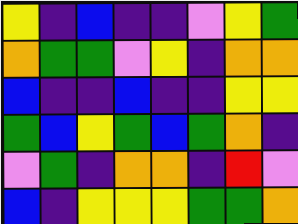[["yellow", "indigo", "blue", "indigo", "indigo", "violet", "yellow", "green"], ["orange", "green", "green", "violet", "yellow", "indigo", "orange", "orange"], ["blue", "indigo", "indigo", "blue", "indigo", "indigo", "yellow", "yellow"], ["green", "blue", "yellow", "green", "blue", "green", "orange", "indigo"], ["violet", "green", "indigo", "orange", "orange", "indigo", "red", "violet"], ["blue", "indigo", "yellow", "yellow", "yellow", "green", "green", "orange"]]